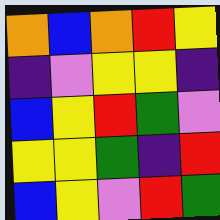[["orange", "blue", "orange", "red", "yellow"], ["indigo", "violet", "yellow", "yellow", "indigo"], ["blue", "yellow", "red", "green", "violet"], ["yellow", "yellow", "green", "indigo", "red"], ["blue", "yellow", "violet", "red", "green"]]